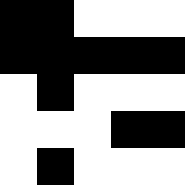[["black", "black", "white", "white", "white"], ["black", "black", "black", "black", "black"], ["white", "black", "white", "white", "white"], ["white", "white", "white", "black", "black"], ["white", "black", "white", "white", "white"]]